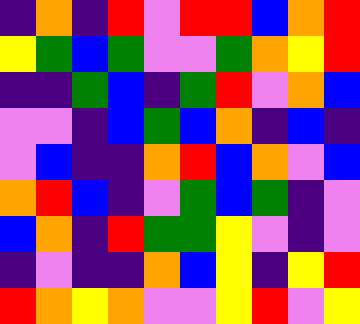[["indigo", "orange", "indigo", "red", "violet", "red", "red", "blue", "orange", "red"], ["yellow", "green", "blue", "green", "violet", "violet", "green", "orange", "yellow", "red"], ["indigo", "indigo", "green", "blue", "indigo", "green", "red", "violet", "orange", "blue"], ["violet", "violet", "indigo", "blue", "green", "blue", "orange", "indigo", "blue", "indigo"], ["violet", "blue", "indigo", "indigo", "orange", "red", "blue", "orange", "violet", "blue"], ["orange", "red", "blue", "indigo", "violet", "green", "blue", "green", "indigo", "violet"], ["blue", "orange", "indigo", "red", "green", "green", "yellow", "violet", "indigo", "violet"], ["indigo", "violet", "indigo", "indigo", "orange", "blue", "yellow", "indigo", "yellow", "red"], ["red", "orange", "yellow", "orange", "violet", "violet", "yellow", "red", "violet", "yellow"]]